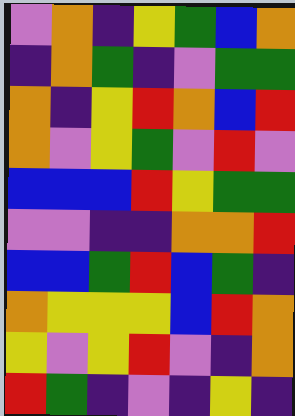[["violet", "orange", "indigo", "yellow", "green", "blue", "orange"], ["indigo", "orange", "green", "indigo", "violet", "green", "green"], ["orange", "indigo", "yellow", "red", "orange", "blue", "red"], ["orange", "violet", "yellow", "green", "violet", "red", "violet"], ["blue", "blue", "blue", "red", "yellow", "green", "green"], ["violet", "violet", "indigo", "indigo", "orange", "orange", "red"], ["blue", "blue", "green", "red", "blue", "green", "indigo"], ["orange", "yellow", "yellow", "yellow", "blue", "red", "orange"], ["yellow", "violet", "yellow", "red", "violet", "indigo", "orange"], ["red", "green", "indigo", "violet", "indigo", "yellow", "indigo"]]